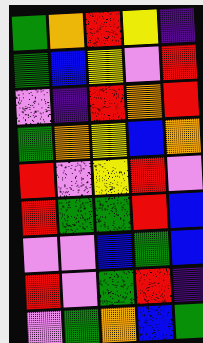[["green", "orange", "red", "yellow", "indigo"], ["green", "blue", "yellow", "violet", "red"], ["violet", "indigo", "red", "orange", "red"], ["green", "orange", "yellow", "blue", "orange"], ["red", "violet", "yellow", "red", "violet"], ["red", "green", "green", "red", "blue"], ["violet", "violet", "blue", "green", "blue"], ["red", "violet", "green", "red", "indigo"], ["violet", "green", "orange", "blue", "green"]]